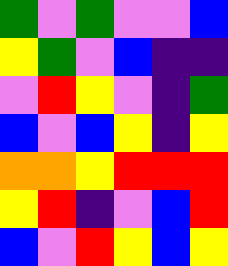[["green", "violet", "green", "violet", "violet", "blue"], ["yellow", "green", "violet", "blue", "indigo", "indigo"], ["violet", "red", "yellow", "violet", "indigo", "green"], ["blue", "violet", "blue", "yellow", "indigo", "yellow"], ["orange", "orange", "yellow", "red", "red", "red"], ["yellow", "red", "indigo", "violet", "blue", "red"], ["blue", "violet", "red", "yellow", "blue", "yellow"]]